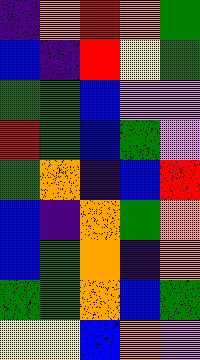[["indigo", "orange", "red", "orange", "green"], ["blue", "indigo", "red", "yellow", "green"], ["green", "green", "blue", "violet", "violet"], ["red", "green", "blue", "green", "violet"], ["green", "orange", "indigo", "blue", "red"], ["blue", "indigo", "orange", "green", "orange"], ["blue", "green", "orange", "indigo", "orange"], ["green", "green", "orange", "blue", "green"], ["yellow", "yellow", "blue", "orange", "violet"]]